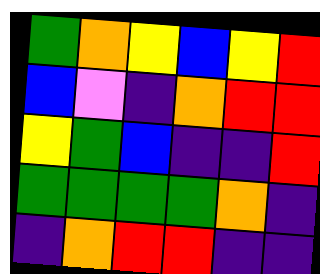[["green", "orange", "yellow", "blue", "yellow", "red"], ["blue", "violet", "indigo", "orange", "red", "red"], ["yellow", "green", "blue", "indigo", "indigo", "red"], ["green", "green", "green", "green", "orange", "indigo"], ["indigo", "orange", "red", "red", "indigo", "indigo"]]